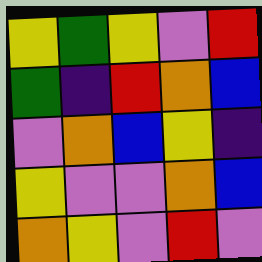[["yellow", "green", "yellow", "violet", "red"], ["green", "indigo", "red", "orange", "blue"], ["violet", "orange", "blue", "yellow", "indigo"], ["yellow", "violet", "violet", "orange", "blue"], ["orange", "yellow", "violet", "red", "violet"]]